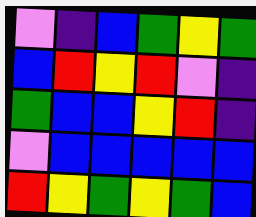[["violet", "indigo", "blue", "green", "yellow", "green"], ["blue", "red", "yellow", "red", "violet", "indigo"], ["green", "blue", "blue", "yellow", "red", "indigo"], ["violet", "blue", "blue", "blue", "blue", "blue"], ["red", "yellow", "green", "yellow", "green", "blue"]]